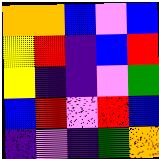[["orange", "orange", "blue", "violet", "blue"], ["yellow", "red", "indigo", "blue", "red"], ["yellow", "indigo", "indigo", "violet", "green"], ["blue", "red", "violet", "red", "blue"], ["indigo", "violet", "indigo", "green", "orange"]]